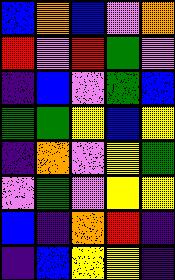[["blue", "orange", "blue", "violet", "orange"], ["red", "violet", "red", "green", "violet"], ["indigo", "blue", "violet", "green", "blue"], ["green", "green", "yellow", "blue", "yellow"], ["indigo", "orange", "violet", "yellow", "green"], ["violet", "green", "violet", "yellow", "yellow"], ["blue", "indigo", "orange", "red", "indigo"], ["indigo", "blue", "yellow", "yellow", "indigo"]]